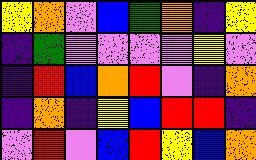[["yellow", "orange", "violet", "blue", "green", "orange", "indigo", "yellow"], ["indigo", "green", "violet", "violet", "violet", "violet", "yellow", "violet"], ["indigo", "red", "blue", "orange", "red", "violet", "indigo", "orange"], ["indigo", "orange", "indigo", "yellow", "blue", "red", "red", "indigo"], ["violet", "red", "violet", "blue", "red", "yellow", "blue", "orange"]]